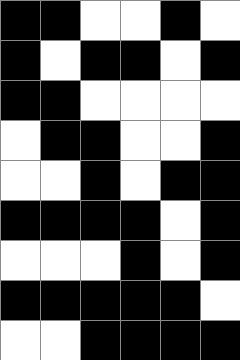[["black", "black", "white", "white", "black", "white"], ["black", "white", "black", "black", "white", "black"], ["black", "black", "white", "white", "white", "white"], ["white", "black", "black", "white", "white", "black"], ["white", "white", "black", "white", "black", "black"], ["black", "black", "black", "black", "white", "black"], ["white", "white", "white", "black", "white", "black"], ["black", "black", "black", "black", "black", "white"], ["white", "white", "black", "black", "black", "black"]]